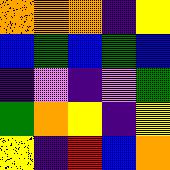[["orange", "orange", "orange", "indigo", "yellow"], ["blue", "green", "blue", "green", "blue"], ["indigo", "violet", "indigo", "violet", "green"], ["green", "orange", "yellow", "indigo", "yellow"], ["yellow", "indigo", "red", "blue", "orange"]]